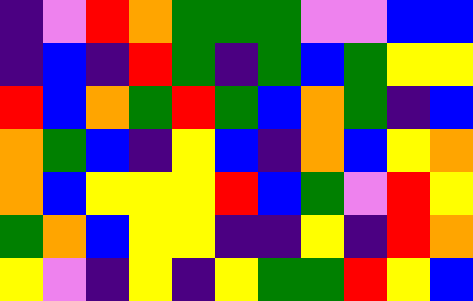[["indigo", "violet", "red", "orange", "green", "green", "green", "violet", "violet", "blue", "blue"], ["indigo", "blue", "indigo", "red", "green", "indigo", "green", "blue", "green", "yellow", "yellow"], ["red", "blue", "orange", "green", "red", "green", "blue", "orange", "green", "indigo", "blue"], ["orange", "green", "blue", "indigo", "yellow", "blue", "indigo", "orange", "blue", "yellow", "orange"], ["orange", "blue", "yellow", "yellow", "yellow", "red", "blue", "green", "violet", "red", "yellow"], ["green", "orange", "blue", "yellow", "yellow", "indigo", "indigo", "yellow", "indigo", "red", "orange"], ["yellow", "violet", "indigo", "yellow", "indigo", "yellow", "green", "green", "red", "yellow", "blue"]]